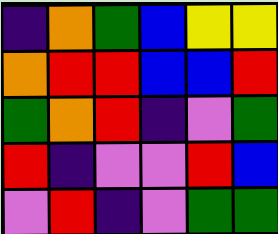[["indigo", "orange", "green", "blue", "yellow", "yellow"], ["orange", "red", "red", "blue", "blue", "red"], ["green", "orange", "red", "indigo", "violet", "green"], ["red", "indigo", "violet", "violet", "red", "blue"], ["violet", "red", "indigo", "violet", "green", "green"]]